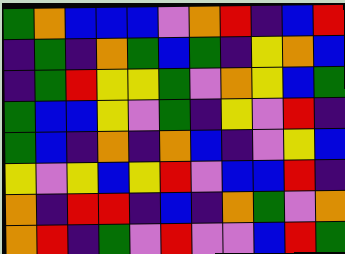[["green", "orange", "blue", "blue", "blue", "violet", "orange", "red", "indigo", "blue", "red"], ["indigo", "green", "indigo", "orange", "green", "blue", "green", "indigo", "yellow", "orange", "blue"], ["indigo", "green", "red", "yellow", "yellow", "green", "violet", "orange", "yellow", "blue", "green"], ["green", "blue", "blue", "yellow", "violet", "green", "indigo", "yellow", "violet", "red", "indigo"], ["green", "blue", "indigo", "orange", "indigo", "orange", "blue", "indigo", "violet", "yellow", "blue"], ["yellow", "violet", "yellow", "blue", "yellow", "red", "violet", "blue", "blue", "red", "indigo"], ["orange", "indigo", "red", "red", "indigo", "blue", "indigo", "orange", "green", "violet", "orange"], ["orange", "red", "indigo", "green", "violet", "red", "violet", "violet", "blue", "red", "green"]]